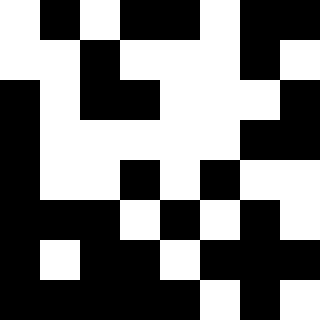[["white", "black", "white", "black", "black", "white", "black", "black"], ["white", "white", "black", "white", "white", "white", "black", "white"], ["black", "white", "black", "black", "white", "white", "white", "black"], ["black", "white", "white", "white", "white", "white", "black", "black"], ["black", "white", "white", "black", "white", "black", "white", "white"], ["black", "black", "black", "white", "black", "white", "black", "white"], ["black", "white", "black", "black", "white", "black", "black", "black"], ["black", "black", "black", "black", "black", "white", "black", "white"]]